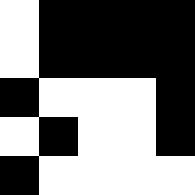[["white", "black", "black", "black", "black"], ["white", "black", "black", "black", "black"], ["black", "white", "white", "white", "black"], ["white", "black", "white", "white", "black"], ["black", "white", "white", "white", "white"]]